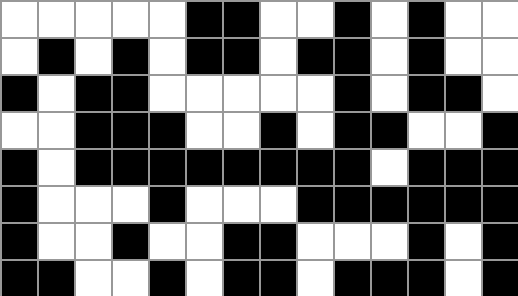[["white", "white", "white", "white", "white", "black", "black", "white", "white", "black", "white", "black", "white", "white"], ["white", "black", "white", "black", "white", "black", "black", "white", "black", "black", "white", "black", "white", "white"], ["black", "white", "black", "black", "white", "white", "white", "white", "white", "black", "white", "black", "black", "white"], ["white", "white", "black", "black", "black", "white", "white", "black", "white", "black", "black", "white", "white", "black"], ["black", "white", "black", "black", "black", "black", "black", "black", "black", "black", "white", "black", "black", "black"], ["black", "white", "white", "white", "black", "white", "white", "white", "black", "black", "black", "black", "black", "black"], ["black", "white", "white", "black", "white", "white", "black", "black", "white", "white", "white", "black", "white", "black"], ["black", "black", "white", "white", "black", "white", "black", "black", "white", "black", "black", "black", "white", "black"]]